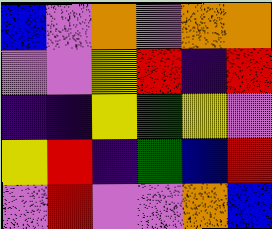[["blue", "violet", "orange", "violet", "orange", "orange"], ["violet", "violet", "yellow", "red", "indigo", "red"], ["indigo", "indigo", "yellow", "green", "yellow", "violet"], ["yellow", "red", "indigo", "green", "blue", "red"], ["violet", "red", "violet", "violet", "orange", "blue"]]